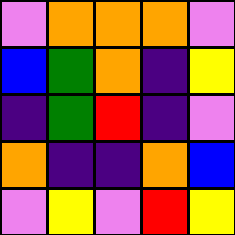[["violet", "orange", "orange", "orange", "violet"], ["blue", "green", "orange", "indigo", "yellow"], ["indigo", "green", "red", "indigo", "violet"], ["orange", "indigo", "indigo", "orange", "blue"], ["violet", "yellow", "violet", "red", "yellow"]]